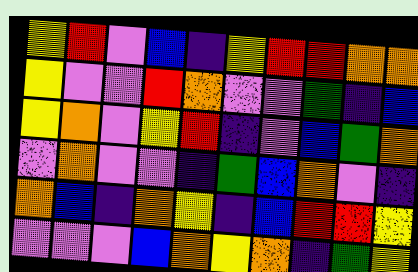[["yellow", "red", "violet", "blue", "indigo", "yellow", "red", "red", "orange", "orange"], ["yellow", "violet", "violet", "red", "orange", "violet", "violet", "green", "indigo", "blue"], ["yellow", "orange", "violet", "yellow", "red", "indigo", "violet", "blue", "green", "orange"], ["violet", "orange", "violet", "violet", "indigo", "green", "blue", "orange", "violet", "indigo"], ["orange", "blue", "indigo", "orange", "yellow", "indigo", "blue", "red", "red", "yellow"], ["violet", "violet", "violet", "blue", "orange", "yellow", "orange", "indigo", "green", "yellow"]]